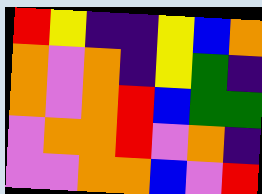[["red", "yellow", "indigo", "indigo", "yellow", "blue", "orange"], ["orange", "violet", "orange", "indigo", "yellow", "green", "indigo"], ["orange", "violet", "orange", "red", "blue", "green", "green"], ["violet", "orange", "orange", "red", "violet", "orange", "indigo"], ["violet", "violet", "orange", "orange", "blue", "violet", "red"]]